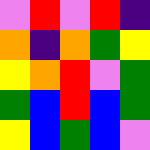[["violet", "red", "violet", "red", "indigo"], ["orange", "indigo", "orange", "green", "yellow"], ["yellow", "orange", "red", "violet", "green"], ["green", "blue", "red", "blue", "green"], ["yellow", "blue", "green", "blue", "violet"]]